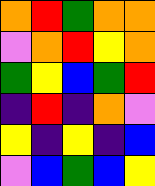[["orange", "red", "green", "orange", "orange"], ["violet", "orange", "red", "yellow", "orange"], ["green", "yellow", "blue", "green", "red"], ["indigo", "red", "indigo", "orange", "violet"], ["yellow", "indigo", "yellow", "indigo", "blue"], ["violet", "blue", "green", "blue", "yellow"]]